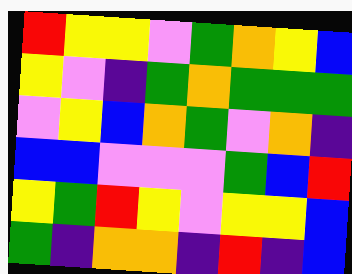[["red", "yellow", "yellow", "violet", "green", "orange", "yellow", "blue"], ["yellow", "violet", "indigo", "green", "orange", "green", "green", "green"], ["violet", "yellow", "blue", "orange", "green", "violet", "orange", "indigo"], ["blue", "blue", "violet", "violet", "violet", "green", "blue", "red"], ["yellow", "green", "red", "yellow", "violet", "yellow", "yellow", "blue"], ["green", "indigo", "orange", "orange", "indigo", "red", "indigo", "blue"]]